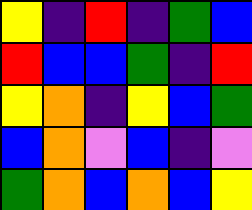[["yellow", "indigo", "red", "indigo", "green", "blue"], ["red", "blue", "blue", "green", "indigo", "red"], ["yellow", "orange", "indigo", "yellow", "blue", "green"], ["blue", "orange", "violet", "blue", "indigo", "violet"], ["green", "orange", "blue", "orange", "blue", "yellow"]]